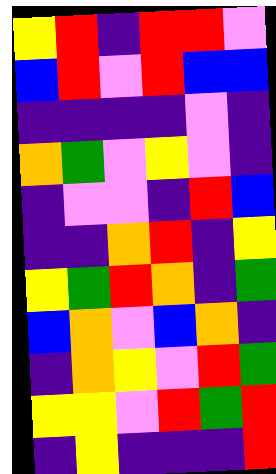[["yellow", "red", "indigo", "red", "red", "violet"], ["blue", "red", "violet", "red", "blue", "blue"], ["indigo", "indigo", "indigo", "indigo", "violet", "indigo"], ["orange", "green", "violet", "yellow", "violet", "indigo"], ["indigo", "violet", "violet", "indigo", "red", "blue"], ["indigo", "indigo", "orange", "red", "indigo", "yellow"], ["yellow", "green", "red", "orange", "indigo", "green"], ["blue", "orange", "violet", "blue", "orange", "indigo"], ["indigo", "orange", "yellow", "violet", "red", "green"], ["yellow", "yellow", "violet", "red", "green", "red"], ["indigo", "yellow", "indigo", "indigo", "indigo", "red"]]